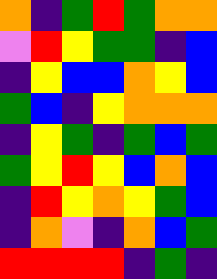[["orange", "indigo", "green", "red", "green", "orange", "orange"], ["violet", "red", "yellow", "green", "green", "indigo", "blue"], ["indigo", "yellow", "blue", "blue", "orange", "yellow", "blue"], ["green", "blue", "indigo", "yellow", "orange", "orange", "orange"], ["indigo", "yellow", "green", "indigo", "green", "blue", "green"], ["green", "yellow", "red", "yellow", "blue", "orange", "blue"], ["indigo", "red", "yellow", "orange", "yellow", "green", "blue"], ["indigo", "orange", "violet", "indigo", "orange", "blue", "green"], ["red", "red", "red", "red", "indigo", "green", "indigo"]]